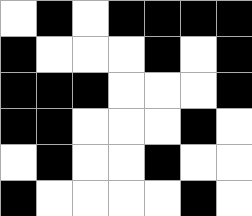[["white", "black", "white", "black", "black", "black", "black"], ["black", "white", "white", "white", "black", "white", "black"], ["black", "black", "black", "white", "white", "white", "black"], ["black", "black", "white", "white", "white", "black", "white"], ["white", "black", "white", "white", "black", "white", "white"], ["black", "white", "white", "white", "white", "black", "white"]]